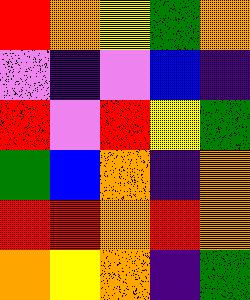[["red", "orange", "yellow", "green", "orange"], ["violet", "indigo", "violet", "blue", "indigo"], ["red", "violet", "red", "yellow", "green"], ["green", "blue", "orange", "indigo", "orange"], ["red", "red", "orange", "red", "orange"], ["orange", "yellow", "orange", "indigo", "green"]]